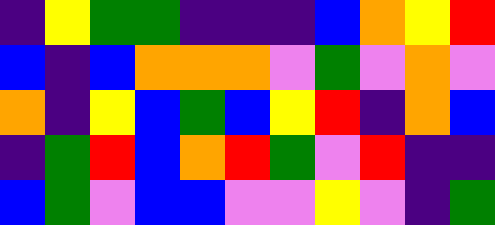[["indigo", "yellow", "green", "green", "indigo", "indigo", "indigo", "blue", "orange", "yellow", "red"], ["blue", "indigo", "blue", "orange", "orange", "orange", "violet", "green", "violet", "orange", "violet"], ["orange", "indigo", "yellow", "blue", "green", "blue", "yellow", "red", "indigo", "orange", "blue"], ["indigo", "green", "red", "blue", "orange", "red", "green", "violet", "red", "indigo", "indigo"], ["blue", "green", "violet", "blue", "blue", "violet", "violet", "yellow", "violet", "indigo", "green"]]